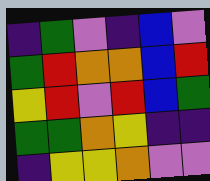[["indigo", "green", "violet", "indigo", "blue", "violet"], ["green", "red", "orange", "orange", "blue", "red"], ["yellow", "red", "violet", "red", "blue", "green"], ["green", "green", "orange", "yellow", "indigo", "indigo"], ["indigo", "yellow", "yellow", "orange", "violet", "violet"]]